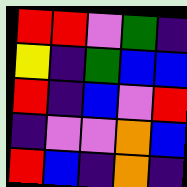[["red", "red", "violet", "green", "indigo"], ["yellow", "indigo", "green", "blue", "blue"], ["red", "indigo", "blue", "violet", "red"], ["indigo", "violet", "violet", "orange", "blue"], ["red", "blue", "indigo", "orange", "indigo"]]